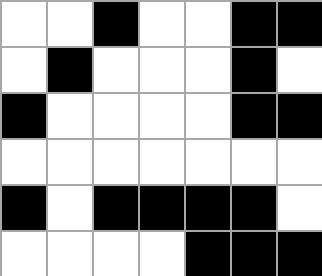[["white", "white", "black", "white", "white", "black", "black"], ["white", "black", "white", "white", "white", "black", "white"], ["black", "white", "white", "white", "white", "black", "black"], ["white", "white", "white", "white", "white", "white", "white"], ["black", "white", "black", "black", "black", "black", "white"], ["white", "white", "white", "white", "black", "black", "black"]]